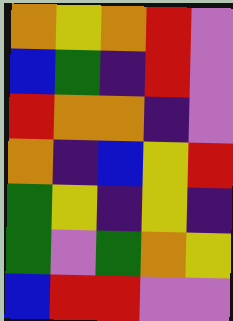[["orange", "yellow", "orange", "red", "violet"], ["blue", "green", "indigo", "red", "violet"], ["red", "orange", "orange", "indigo", "violet"], ["orange", "indigo", "blue", "yellow", "red"], ["green", "yellow", "indigo", "yellow", "indigo"], ["green", "violet", "green", "orange", "yellow"], ["blue", "red", "red", "violet", "violet"]]